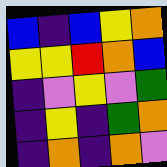[["blue", "indigo", "blue", "yellow", "orange"], ["yellow", "yellow", "red", "orange", "blue"], ["indigo", "violet", "yellow", "violet", "green"], ["indigo", "yellow", "indigo", "green", "orange"], ["indigo", "orange", "indigo", "orange", "violet"]]